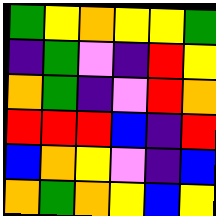[["green", "yellow", "orange", "yellow", "yellow", "green"], ["indigo", "green", "violet", "indigo", "red", "yellow"], ["orange", "green", "indigo", "violet", "red", "orange"], ["red", "red", "red", "blue", "indigo", "red"], ["blue", "orange", "yellow", "violet", "indigo", "blue"], ["orange", "green", "orange", "yellow", "blue", "yellow"]]